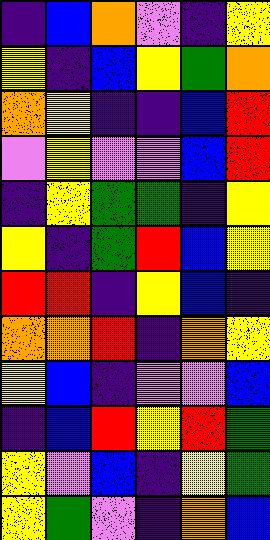[["indigo", "blue", "orange", "violet", "indigo", "yellow"], ["yellow", "indigo", "blue", "yellow", "green", "orange"], ["orange", "yellow", "indigo", "indigo", "blue", "red"], ["violet", "yellow", "violet", "violet", "blue", "red"], ["indigo", "yellow", "green", "green", "indigo", "yellow"], ["yellow", "indigo", "green", "red", "blue", "yellow"], ["red", "red", "indigo", "yellow", "blue", "indigo"], ["orange", "orange", "red", "indigo", "orange", "yellow"], ["yellow", "blue", "indigo", "violet", "violet", "blue"], ["indigo", "blue", "red", "yellow", "red", "green"], ["yellow", "violet", "blue", "indigo", "yellow", "green"], ["yellow", "green", "violet", "indigo", "orange", "blue"]]